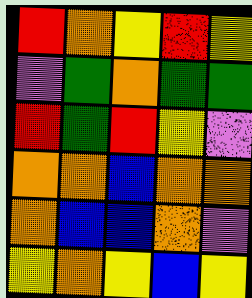[["red", "orange", "yellow", "red", "yellow"], ["violet", "green", "orange", "green", "green"], ["red", "green", "red", "yellow", "violet"], ["orange", "orange", "blue", "orange", "orange"], ["orange", "blue", "blue", "orange", "violet"], ["yellow", "orange", "yellow", "blue", "yellow"]]